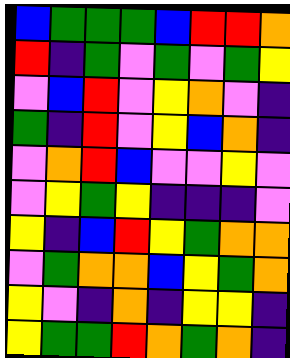[["blue", "green", "green", "green", "blue", "red", "red", "orange"], ["red", "indigo", "green", "violet", "green", "violet", "green", "yellow"], ["violet", "blue", "red", "violet", "yellow", "orange", "violet", "indigo"], ["green", "indigo", "red", "violet", "yellow", "blue", "orange", "indigo"], ["violet", "orange", "red", "blue", "violet", "violet", "yellow", "violet"], ["violet", "yellow", "green", "yellow", "indigo", "indigo", "indigo", "violet"], ["yellow", "indigo", "blue", "red", "yellow", "green", "orange", "orange"], ["violet", "green", "orange", "orange", "blue", "yellow", "green", "orange"], ["yellow", "violet", "indigo", "orange", "indigo", "yellow", "yellow", "indigo"], ["yellow", "green", "green", "red", "orange", "green", "orange", "indigo"]]